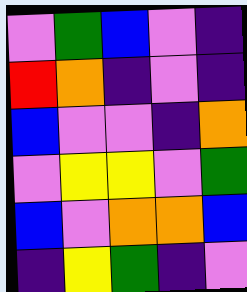[["violet", "green", "blue", "violet", "indigo"], ["red", "orange", "indigo", "violet", "indigo"], ["blue", "violet", "violet", "indigo", "orange"], ["violet", "yellow", "yellow", "violet", "green"], ["blue", "violet", "orange", "orange", "blue"], ["indigo", "yellow", "green", "indigo", "violet"]]